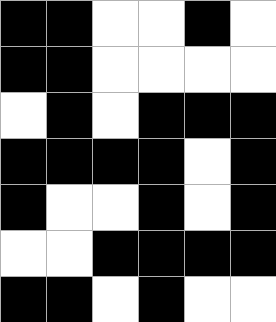[["black", "black", "white", "white", "black", "white"], ["black", "black", "white", "white", "white", "white"], ["white", "black", "white", "black", "black", "black"], ["black", "black", "black", "black", "white", "black"], ["black", "white", "white", "black", "white", "black"], ["white", "white", "black", "black", "black", "black"], ["black", "black", "white", "black", "white", "white"]]